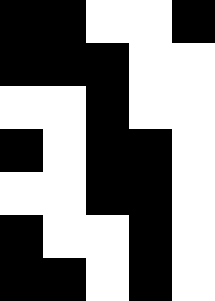[["black", "black", "white", "white", "black"], ["black", "black", "black", "white", "white"], ["white", "white", "black", "white", "white"], ["black", "white", "black", "black", "white"], ["white", "white", "black", "black", "white"], ["black", "white", "white", "black", "white"], ["black", "black", "white", "black", "white"]]